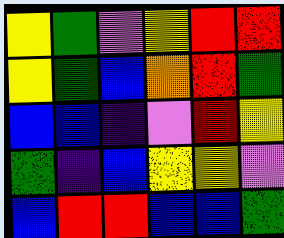[["yellow", "green", "violet", "yellow", "red", "red"], ["yellow", "green", "blue", "orange", "red", "green"], ["blue", "blue", "indigo", "violet", "red", "yellow"], ["green", "indigo", "blue", "yellow", "yellow", "violet"], ["blue", "red", "red", "blue", "blue", "green"]]